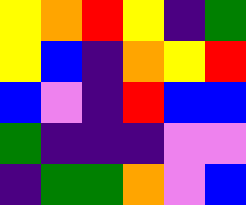[["yellow", "orange", "red", "yellow", "indigo", "green"], ["yellow", "blue", "indigo", "orange", "yellow", "red"], ["blue", "violet", "indigo", "red", "blue", "blue"], ["green", "indigo", "indigo", "indigo", "violet", "violet"], ["indigo", "green", "green", "orange", "violet", "blue"]]